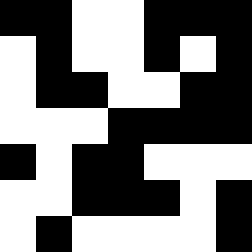[["black", "black", "white", "white", "black", "black", "black"], ["white", "black", "white", "white", "black", "white", "black"], ["white", "black", "black", "white", "white", "black", "black"], ["white", "white", "white", "black", "black", "black", "black"], ["black", "white", "black", "black", "white", "white", "white"], ["white", "white", "black", "black", "black", "white", "black"], ["white", "black", "white", "white", "white", "white", "black"]]